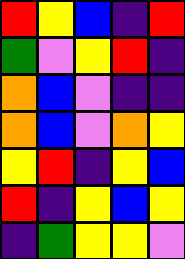[["red", "yellow", "blue", "indigo", "red"], ["green", "violet", "yellow", "red", "indigo"], ["orange", "blue", "violet", "indigo", "indigo"], ["orange", "blue", "violet", "orange", "yellow"], ["yellow", "red", "indigo", "yellow", "blue"], ["red", "indigo", "yellow", "blue", "yellow"], ["indigo", "green", "yellow", "yellow", "violet"]]